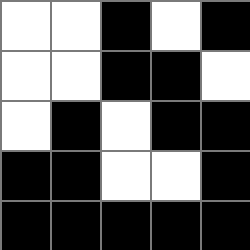[["white", "white", "black", "white", "black"], ["white", "white", "black", "black", "white"], ["white", "black", "white", "black", "black"], ["black", "black", "white", "white", "black"], ["black", "black", "black", "black", "black"]]